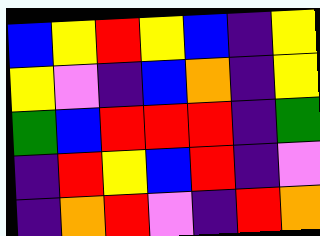[["blue", "yellow", "red", "yellow", "blue", "indigo", "yellow"], ["yellow", "violet", "indigo", "blue", "orange", "indigo", "yellow"], ["green", "blue", "red", "red", "red", "indigo", "green"], ["indigo", "red", "yellow", "blue", "red", "indigo", "violet"], ["indigo", "orange", "red", "violet", "indigo", "red", "orange"]]